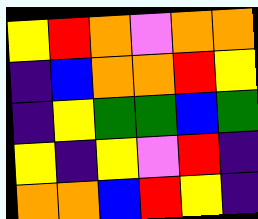[["yellow", "red", "orange", "violet", "orange", "orange"], ["indigo", "blue", "orange", "orange", "red", "yellow"], ["indigo", "yellow", "green", "green", "blue", "green"], ["yellow", "indigo", "yellow", "violet", "red", "indigo"], ["orange", "orange", "blue", "red", "yellow", "indigo"]]